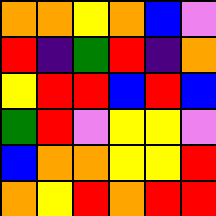[["orange", "orange", "yellow", "orange", "blue", "violet"], ["red", "indigo", "green", "red", "indigo", "orange"], ["yellow", "red", "red", "blue", "red", "blue"], ["green", "red", "violet", "yellow", "yellow", "violet"], ["blue", "orange", "orange", "yellow", "yellow", "red"], ["orange", "yellow", "red", "orange", "red", "red"]]